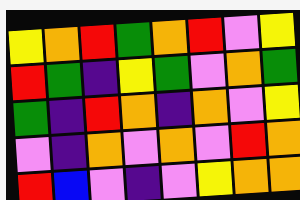[["yellow", "orange", "red", "green", "orange", "red", "violet", "yellow"], ["red", "green", "indigo", "yellow", "green", "violet", "orange", "green"], ["green", "indigo", "red", "orange", "indigo", "orange", "violet", "yellow"], ["violet", "indigo", "orange", "violet", "orange", "violet", "red", "orange"], ["red", "blue", "violet", "indigo", "violet", "yellow", "orange", "orange"]]